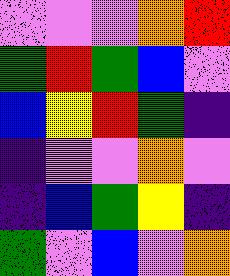[["violet", "violet", "violet", "orange", "red"], ["green", "red", "green", "blue", "violet"], ["blue", "yellow", "red", "green", "indigo"], ["indigo", "violet", "violet", "orange", "violet"], ["indigo", "blue", "green", "yellow", "indigo"], ["green", "violet", "blue", "violet", "orange"]]